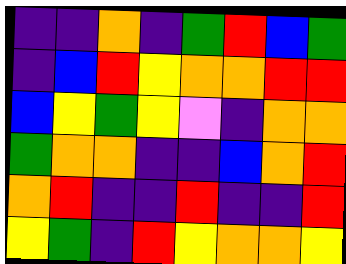[["indigo", "indigo", "orange", "indigo", "green", "red", "blue", "green"], ["indigo", "blue", "red", "yellow", "orange", "orange", "red", "red"], ["blue", "yellow", "green", "yellow", "violet", "indigo", "orange", "orange"], ["green", "orange", "orange", "indigo", "indigo", "blue", "orange", "red"], ["orange", "red", "indigo", "indigo", "red", "indigo", "indigo", "red"], ["yellow", "green", "indigo", "red", "yellow", "orange", "orange", "yellow"]]